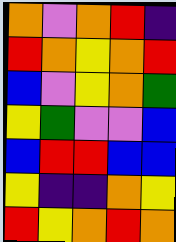[["orange", "violet", "orange", "red", "indigo"], ["red", "orange", "yellow", "orange", "red"], ["blue", "violet", "yellow", "orange", "green"], ["yellow", "green", "violet", "violet", "blue"], ["blue", "red", "red", "blue", "blue"], ["yellow", "indigo", "indigo", "orange", "yellow"], ["red", "yellow", "orange", "red", "orange"]]